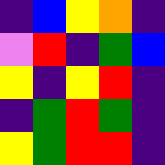[["indigo", "blue", "yellow", "orange", "indigo"], ["violet", "red", "indigo", "green", "blue"], ["yellow", "indigo", "yellow", "red", "indigo"], ["indigo", "green", "red", "green", "indigo"], ["yellow", "green", "red", "red", "indigo"]]